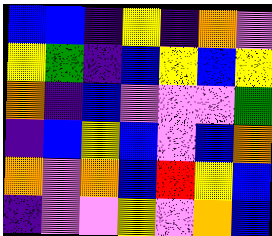[["blue", "blue", "indigo", "yellow", "indigo", "orange", "violet"], ["yellow", "green", "indigo", "blue", "yellow", "blue", "yellow"], ["orange", "indigo", "blue", "violet", "violet", "violet", "green"], ["indigo", "blue", "yellow", "blue", "violet", "blue", "orange"], ["orange", "violet", "orange", "blue", "red", "yellow", "blue"], ["indigo", "violet", "violet", "yellow", "violet", "orange", "blue"]]